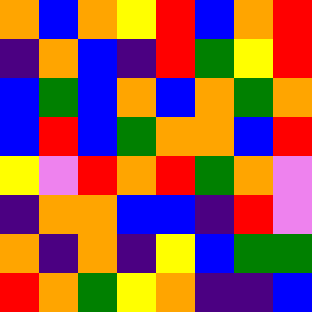[["orange", "blue", "orange", "yellow", "red", "blue", "orange", "red"], ["indigo", "orange", "blue", "indigo", "red", "green", "yellow", "red"], ["blue", "green", "blue", "orange", "blue", "orange", "green", "orange"], ["blue", "red", "blue", "green", "orange", "orange", "blue", "red"], ["yellow", "violet", "red", "orange", "red", "green", "orange", "violet"], ["indigo", "orange", "orange", "blue", "blue", "indigo", "red", "violet"], ["orange", "indigo", "orange", "indigo", "yellow", "blue", "green", "green"], ["red", "orange", "green", "yellow", "orange", "indigo", "indigo", "blue"]]